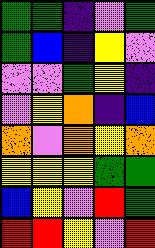[["green", "green", "indigo", "violet", "green"], ["green", "blue", "indigo", "yellow", "violet"], ["violet", "violet", "green", "yellow", "indigo"], ["violet", "yellow", "orange", "indigo", "blue"], ["orange", "violet", "orange", "yellow", "orange"], ["yellow", "yellow", "yellow", "green", "green"], ["blue", "yellow", "violet", "red", "green"], ["red", "red", "yellow", "violet", "red"]]